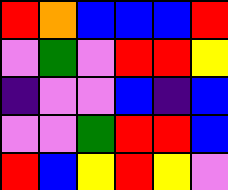[["red", "orange", "blue", "blue", "blue", "red"], ["violet", "green", "violet", "red", "red", "yellow"], ["indigo", "violet", "violet", "blue", "indigo", "blue"], ["violet", "violet", "green", "red", "red", "blue"], ["red", "blue", "yellow", "red", "yellow", "violet"]]